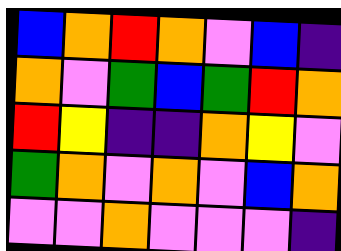[["blue", "orange", "red", "orange", "violet", "blue", "indigo"], ["orange", "violet", "green", "blue", "green", "red", "orange"], ["red", "yellow", "indigo", "indigo", "orange", "yellow", "violet"], ["green", "orange", "violet", "orange", "violet", "blue", "orange"], ["violet", "violet", "orange", "violet", "violet", "violet", "indigo"]]